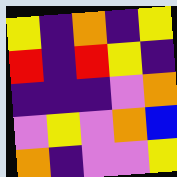[["yellow", "indigo", "orange", "indigo", "yellow"], ["red", "indigo", "red", "yellow", "indigo"], ["indigo", "indigo", "indigo", "violet", "orange"], ["violet", "yellow", "violet", "orange", "blue"], ["orange", "indigo", "violet", "violet", "yellow"]]